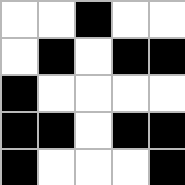[["white", "white", "black", "white", "white"], ["white", "black", "white", "black", "black"], ["black", "white", "white", "white", "white"], ["black", "black", "white", "black", "black"], ["black", "white", "white", "white", "black"]]